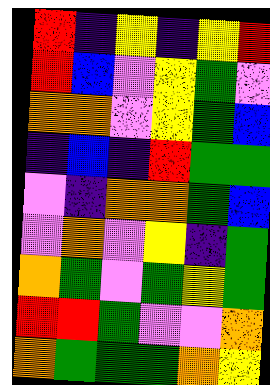[["red", "indigo", "yellow", "indigo", "yellow", "red"], ["red", "blue", "violet", "yellow", "green", "violet"], ["orange", "orange", "violet", "yellow", "green", "blue"], ["indigo", "blue", "indigo", "red", "green", "green"], ["violet", "indigo", "orange", "orange", "green", "blue"], ["violet", "orange", "violet", "yellow", "indigo", "green"], ["orange", "green", "violet", "green", "yellow", "green"], ["red", "red", "green", "violet", "violet", "orange"], ["orange", "green", "green", "green", "orange", "yellow"]]